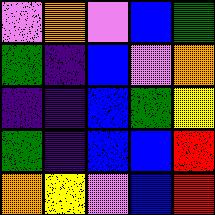[["violet", "orange", "violet", "blue", "green"], ["green", "indigo", "blue", "violet", "orange"], ["indigo", "indigo", "blue", "green", "yellow"], ["green", "indigo", "blue", "blue", "red"], ["orange", "yellow", "violet", "blue", "red"]]